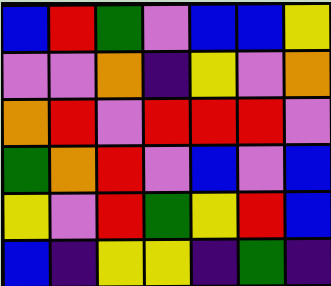[["blue", "red", "green", "violet", "blue", "blue", "yellow"], ["violet", "violet", "orange", "indigo", "yellow", "violet", "orange"], ["orange", "red", "violet", "red", "red", "red", "violet"], ["green", "orange", "red", "violet", "blue", "violet", "blue"], ["yellow", "violet", "red", "green", "yellow", "red", "blue"], ["blue", "indigo", "yellow", "yellow", "indigo", "green", "indigo"]]